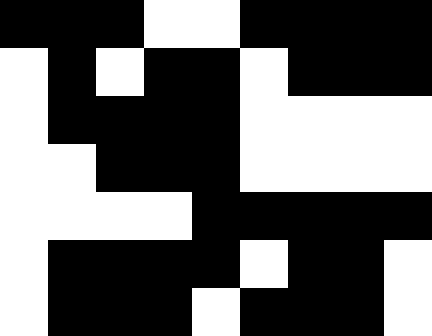[["black", "black", "black", "white", "white", "black", "black", "black", "black"], ["white", "black", "white", "black", "black", "white", "black", "black", "black"], ["white", "black", "black", "black", "black", "white", "white", "white", "white"], ["white", "white", "black", "black", "black", "white", "white", "white", "white"], ["white", "white", "white", "white", "black", "black", "black", "black", "black"], ["white", "black", "black", "black", "black", "white", "black", "black", "white"], ["white", "black", "black", "black", "white", "black", "black", "black", "white"]]